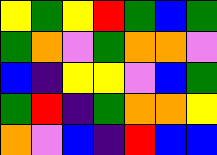[["yellow", "green", "yellow", "red", "green", "blue", "green"], ["green", "orange", "violet", "green", "orange", "orange", "violet"], ["blue", "indigo", "yellow", "yellow", "violet", "blue", "green"], ["green", "red", "indigo", "green", "orange", "orange", "yellow"], ["orange", "violet", "blue", "indigo", "red", "blue", "blue"]]